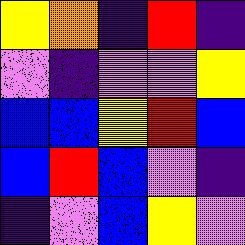[["yellow", "orange", "indigo", "red", "indigo"], ["violet", "indigo", "violet", "violet", "yellow"], ["blue", "blue", "yellow", "red", "blue"], ["blue", "red", "blue", "violet", "indigo"], ["indigo", "violet", "blue", "yellow", "violet"]]